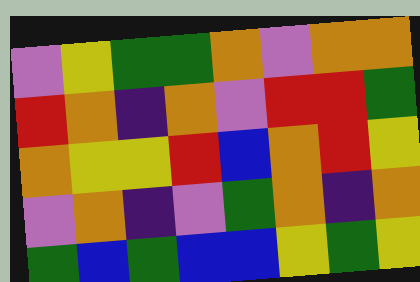[["violet", "yellow", "green", "green", "orange", "violet", "orange", "orange"], ["red", "orange", "indigo", "orange", "violet", "red", "red", "green"], ["orange", "yellow", "yellow", "red", "blue", "orange", "red", "yellow"], ["violet", "orange", "indigo", "violet", "green", "orange", "indigo", "orange"], ["green", "blue", "green", "blue", "blue", "yellow", "green", "yellow"]]